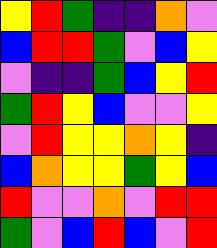[["yellow", "red", "green", "indigo", "indigo", "orange", "violet"], ["blue", "red", "red", "green", "violet", "blue", "yellow"], ["violet", "indigo", "indigo", "green", "blue", "yellow", "red"], ["green", "red", "yellow", "blue", "violet", "violet", "yellow"], ["violet", "red", "yellow", "yellow", "orange", "yellow", "indigo"], ["blue", "orange", "yellow", "yellow", "green", "yellow", "blue"], ["red", "violet", "violet", "orange", "violet", "red", "red"], ["green", "violet", "blue", "red", "blue", "violet", "red"]]